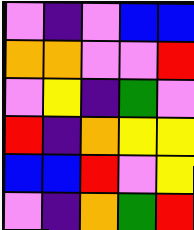[["violet", "indigo", "violet", "blue", "blue"], ["orange", "orange", "violet", "violet", "red"], ["violet", "yellow", "indigo", "green", "violet"], ["red", "indigo", "orange", "yellow", "yellow"], ["blue", "blue", "red", "violet", "yellow"], ["violet", "indigo", "orange", "green", "red"]]